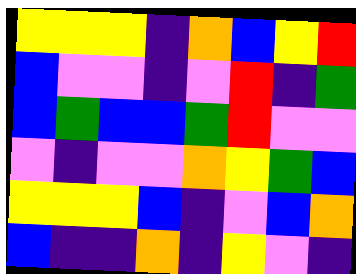[["yellow", "yellow", "yellow", "indigo", "orange", "blue", "yellow", "red"], ["blue", "violet", "violet", "indigo", "violet", "red", "indigo", "green"], ["blue", "green", "blue", "blue", "green", "red", "violet", "violet"], ["violet", "indigo", "violet", "violet", "orange", "yellow", "green", "blue"], ["yellow", "yellow", "yellow", "blue", "indigo", "violet", "blue", "orange"], ["blue", "indigo", "indigo", "orange", "indigo", "yellow", "violet", "indigo"]]